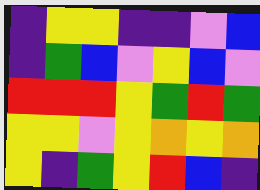[["indigo", "yellow", "yellow", "indigo", "indigo", "violet", "blue"], ["indigo", "green", "blue", "violet", "yellow", "blue", "violet"], ["red", "red", "red", "yellow", "green", "red", "green"], ["yellow", "yellow", "violet", "yellow", "orange", "yellow", "orange"], ["yellow", "indigo", "green", "yellow", "red", "blue", "indigo"]]